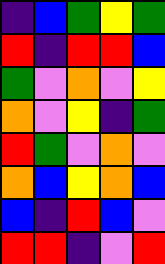[["indigo", "blue", "green", "yellow", "green"], ["red", "indigo", "red", "red", "blue"], ["green", "violet", "orange", "violet", "yellow"], ["orange", "violet", "yellow", "indigo", "green"], ["red", "green", "violet", "orange", "violet"], ["orange", "blue", "yellow", "orange", "blue"], ["blue", "indigo", "red", "blue", "violet"], ["red", "red", "indigo", "violet", "red"]]